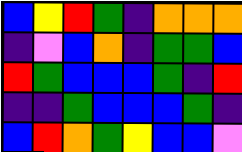[["blue", "yellow", "red", "green", "indigo", "orange", "orange", "orange"], ["indigo", "violet", "blue", "orange", "indigo", "green", "green", "blue"], ["red", "green", "blue", "blue", "blue", "green", "indigo", "red"], ["indigo", "indigo", "green", "blue", "blue", "blue", "green", "indigo"], ["blue", "red", "orange", "green", "yellow", "blue", "blue", "violet"]]